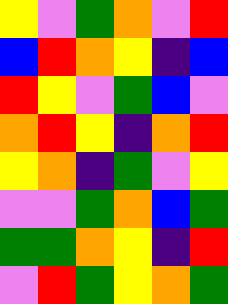[["yellow", "violet", "green", "orange", "violet", "red"], ["blue", "red", "orange", "yellow", "indigo", "blue"], ["red", "yellow", "violet", "green", "blue", "violet"], ["orange", "red", "yellow", "indigo", "orange", "red"], ["yellow", "orange", "indigo", "green", "violet", "yellow"], ["violet", "violet", "green", "orange", "blue", "green"], ["green", "green", "orange", "yellow", "indigo", "red"], ["violet", "red", "green", "yellow", "orange", "green"]]